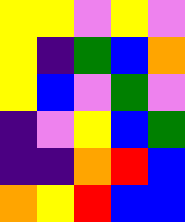[["yellow", "yellow", "violet", "yellow", "violet"], ["yellow", "indigo", "green", "blue", "orange"], ["yellow", "blue", "violet", "green", "violet"], ["indigo", "violet", "yellow", "blue", "green"], ["indigo", "indigo", "orange", "red", "blue"], ["orange", "yellow", "red", "blue", "blue"]]